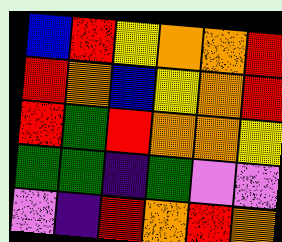[["blue", "red", "yellow", "orange", "orange", "red"], ["red", "orange", "blue", "yellow", "orange", "red"], ["red", "green", "red", "orange", "orange", "yellow"], ["green", "green", "indigo", "green", "violet", "violet"], ["violet", "indigo", "red", "orange", "red", "orange"]]